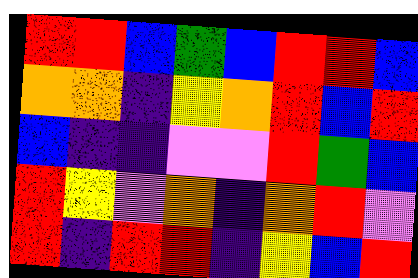[["red", "red", "blue", "green", "blue", "red", "red", "blue"], ["orange", "orange", "indigo", "yellow", "orange", "red", "blue", "red"], ["blue", "indigo", "indigo", "violet", "violet", "red", "green", "blue"], ["red", "yellow", "violet", "orange", "indigo", "orange", "red", "violet"], ["red", "indigo", "red", "red", "indigo", "yellow", "blue", "red"]]